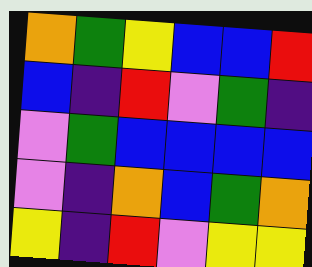[["orange", "green", "yellow", "blue", "blue", "red"], ["blue", "indigo", "red", "violet", "green", "indigo"], ["violet", "green", "blue", "blue", "blue", "blue"], ["violet", "indigo", "orange", "blue", "green", "orange"], ["yellow", "indigo", "red", "violet", "yellow", "yellow"]]